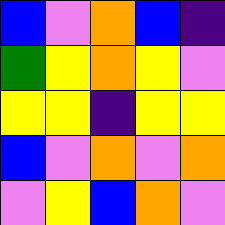[["blue", "violet", "orange", "blue", "indigo"], ["green", "yellow", "orange", "yellow", "violet"], ["yellow", "yellow", "indigo", "yellow", "yellow"], ["blue", "violet", "orange", "violet", "orange"], ["violet", "yellow", "blue", "orange", "violet"]]